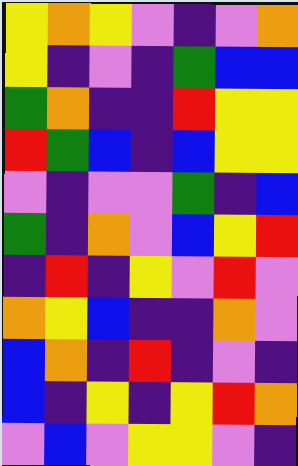[["yellow", "orange", "yellow", "violet", "indigo", "violet", "orange"], ["yellow", "indigo", "violet", "indigo", "green", "blue", "blue"], ["green", "orange", "indigo", "indigo", "red", "yellow", "yellow"], ["red", "green", "blue", "indigo", "blue", "yellow", "yellow"], ["violet", "indigo", "violet", "violet", "green", "indigo", "blue"], ["green", "indigo", "orange", "violet", "blue", "yellow", "red"], ["indigo", "red", "indigo", "yellow", "violet", "red", "violet"], ["orange", "yellow", "blue", "indigo", "indigo", "orange", "violet"], ["blue", "orange", "indigo", "red", "indigo", "violet", "indigo"], ["blue", "indigo", "yellow", "indigo", "yellow", "red", "orange"], ["violet", "blue", "violet", "yellow", "yellow", "violet", "indigo"]]